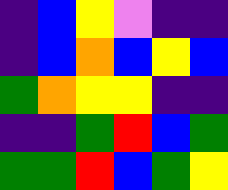[["indigo", "blue", "yellow", "violet", "indigo", "indigo"], ["indigo", "blue", "orange", "blue", "yellow", "blue"], ["green", "orange", "yellow", "yellow", "indigo", "indigo"], ["indigo", "indigo", "green", "red", "blue", "green"], ["green", "green", "red", "blue", "green", "yellow"]]